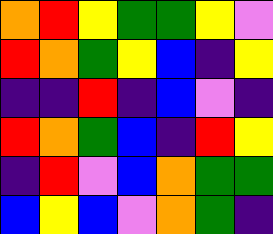[["orange", "red", "yellow", "green", "green", "yellow", "violet"], ["red", "orange", "green", "yellow", "blue", "indigo", "yellow"], ["indigo", "indigo", "red", "indigo", "blue", "violet", "indigo"], ["red", "orange", "green", "blue", "indigo", "red", "yellow"], ["indigo", "red", "violet", "blue", "orange", "green", "green"], ["blue", "yellow", "blue", "violet", "orange", "green", "indigo"]]